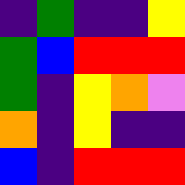[["indigo", "green", "indigo", "indigo", "yellow"], ["green", "blue", "red", "red", "red"], ["green", "indigo", "yellow", "orange", "violet"], ["orange", "indigo", "yellow", "indigo", "indigo"], ["blue", "indigo", "red", "red", "red"]]